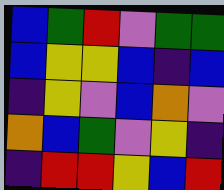[["blue", "green", "red", "violet", "green", "green"], ["blue", "yellow", "yellow", "blue", "indigo", "blue"], ["indigo", "yellow", "violet", "blue", "orange", "violet"], ["orange", "blue", "green", "violet", "yellow", "indigo"], ["indigo", "red", "red", "yellow", "blue", "red"]]